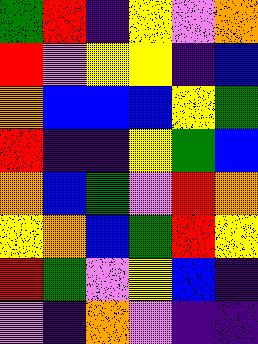[["green", "red", "indigo", "yellow", "violet", "orange"], ["red", "violet", "yellow", "yellow", "indigo", "blue"], ["orange", "blue", "blue", "blue", "yellow", "green"], ["red", "indigo", "indigo", "yellow", "green", "blue"], ["orange", "blue", "green", "violet", "red", "orange"], ["yellow", "orange", "blue", "green", "red", "yellow"], ["red", "green", "violet", "yellow", "blue", "indigo"], ["violet", "indigo", "orange", "violet", "indigo", "indigo"]]